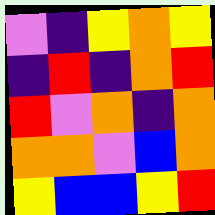[["violet", "indigo", "yellow", "orange", "yellow"], ["indigo", "red", "indigo", "orange", "red"], ["red", "violet", "orange", "indigo", "orange"], ["orange", "orange", "violet", "blue", "orange"], ["yellow", "blue", "blue", "yellow", "red"]]